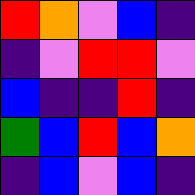[["red", "orange", "violet", "blue", "indigo"], ["indigo", "violet", "red", "red", "violet"], ["blue", "indigo", "indigo", "red", "indigo"], ["green", "blue", "red", "blue", "orange"], ["indigo", "blue", "violet", "blue", "indigo"]]